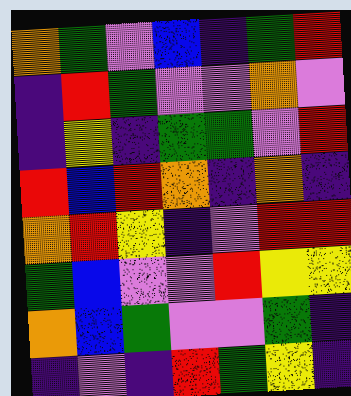[["orange", "green", "violet", "blue", "indigo", "green", "red"], ["indigo", "red", "green", "violet", "violet", "orange", "violet"], ["indigo", "yellow", "indigo", "green", "green", "violet", "red"], ["red", "blue", "red", "orange", "indigo", "orange", "indigo"], ["orange", "red", "yellow", "indigo", "violet", "red", "red"], ["green", "blue", "violet", "violet", "red", "yellow", "yellow"], ["orange", "blue", "green", "violet", "violet", "green", "indigo"], ["indigo", "violet", "indigo", "red", "green", "yellow", "indigo"]]